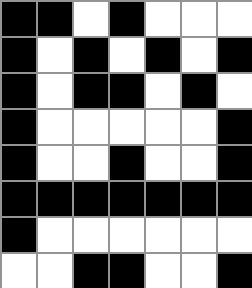[["black", "black", "white", "black", "white", "white", "white"], ["black", "white", "black", "white", "black", "white", "black"], ["black", "white", "black", "black", "white", "black", "white"], ["black", "white", "white", "white", "white", "white", "black"], ["black", "white", "white", "black", "white", "white", "black"], ["black", "black", "black", "black", "black", "black", "black"], ["black", "white", "white", "white", "white", "white", "white"], ["white", "white", "black", "black", "white", "white", "black"]]